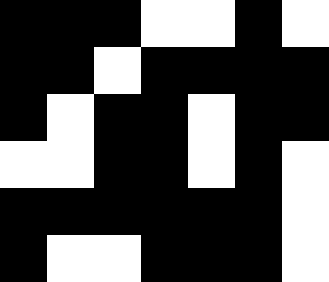[["black", "black", "black", "white", "white", "black", "white"], ["black", "black", "white", "black", "black", "black", "black"], ["black", "white", "black", "black", "white", "black", "black"], ["white", "white", "black", "black", "white", "black", "white"], ["black", "black", "black", "black", "black", "black", "white"], ["black", "white", "white", "black", "black", "black", "white"]]